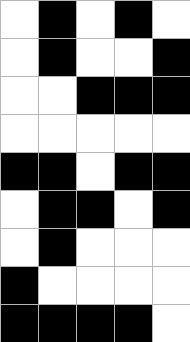[["white", "black", "white", "black", "white"], ["white", "black", "white", "white", "black"], ["white", "white", "black", "black", "black"], ["white", "white", "white", "white", "white"], ["black", "black", "white", "black", "black"], ["white", "black", "black", "white", "black"], ["white", "black", "white", "white", "white"], ["black", "white", "white", "white", "white"], ["black", "black", "black", "black", "white"]]